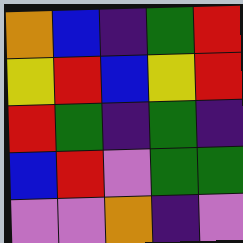[["orange", "blue", "indigo", "green", "red"], ["yellow", "red", "blue", "yellow", "red"], ["red", "green", "indigo", "green", "indigo"], ["blue", "red", "violet", "green", "green"], ["violet", "violet", "orange", "indigo", "violet"]]